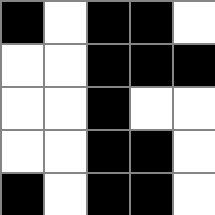[["black", "white", "black", "black", "white"], ["white", "white", "black", "black", "black"], ["white", "white", "black", "white", "white"], ["white", "white", "black", "black", "white"], ["black", "white", "black", "black", "white"]]